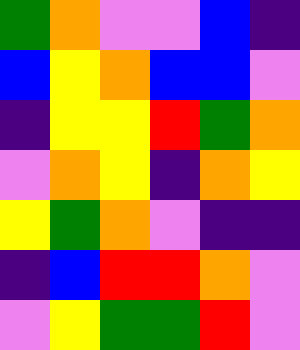[["green", "orange", "violet", "violet", "blue", "indigo"], ["blue", "yellow", "orange", "blue", "blue", "violet"], ["indigo", "yellow", "yellow", "red", "green", "orange"], ["violet", "orange", "yellow", "indigo", "orange", "yellow"], ["yellow", "green", "orange", "violet", "indigo", "indigo"], ["indigo", "blue", "red", "red", "orange", "violet"], ["violet", "yellow", "green", "green", "red", "violet"]]